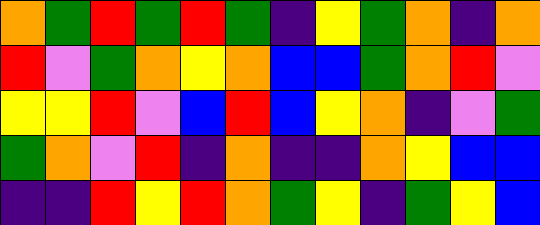[["orange", "green", "red", "green", "red", "green", "indigo", "yellow", "green", "orange", "indigo", "orange"], ["red", "violet", "green", "orange", "yellow", "orange", "blue", "blue", "green", "orange", "red", "violet"], ["yellow", "yellow", "red", "violet", "blue", "red", "blue", "yellow", "orange", "indigo", "violet", "green"], ["green", "orange", "violet", "red", "indigo", "orange", "indigo", "indigo", "orange", "yellow", "blue", "blue"], ["indigo", "indigo", "red", "yellow", "red", "orange", "green", "yellow", "indigo", "green", "yellow", "blue"]]